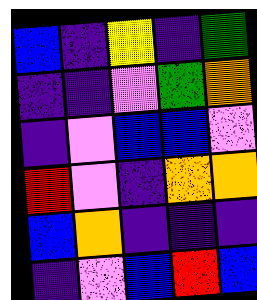[["blue", "indigo", "yellow", "indigo", "green"], ["indigo", "indigo", "violet", "green", "orange"], ["indigo", "violet", "blue", "blue", "violet"], ["red", "violet", "indigo", "orange", "orange"], ["blue", "orange", "indigo", "indigo", "indigo"], ["indigo", "violet", "blue", "red", "blue"]]